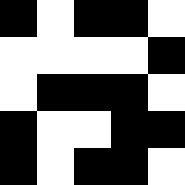[["black", "white", "black", "black", "white"], ["white", "white", "white", "white", "black"], ["white", "black", "black", "black", "white"], ["black", "white", "white", "black", "black"], ["black", "white", "black", "black", "white"]]